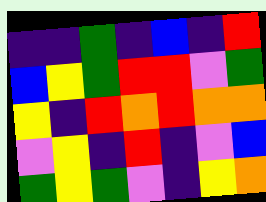[["indigo", "indigo", "green", "indigo", "blue", "indigo", "red"], ["blue", "yellow", "green", "red", "red", "violet", "green"], ["yellow", "indigo", "red", "orange", "red", "orange", "orange"], ["violet", "yellow", "indigo", "red", "indigo", "violet", "blue"], ["green", "yellow", "green", "violet", "indigo", "yellow", "orange"]]